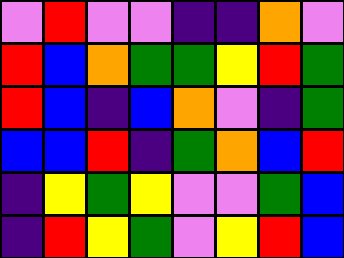[["violet", "red", "violet", "violet", "indigo", "indigo", "orange", "violet"], ["red", "blue", "orange", "green", "green", "yellow", "red", "green"], ["red", "blue", "indigo", "blue", "orange", "violet", "indigo", "green"], ["blue", "blue", "red", "indigo", "green", "orange", "blue", "red"], ["indigo", "yellow", "green", "yellow", "violet", "violet", "green", "blue"], ["indigo", "red", "yellow", "green", "violet", "yellow", "red", "blue"]]